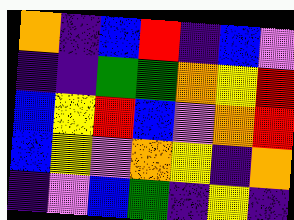[["orange", "indigo", "blue", "red", "indigo", "blue", "violet"], ["indigo", "indigo", "green", "green", "orange", "yellow", "red"], ["blue", "yellow", "red", "blue", "violet", "orange", "red"], ["blue", "yellow", "violet", "orange", "yellow", "indigo", "orange"], ["indigo", "violet", "blue", "green", "indigo", "yellow", "indigo"]]